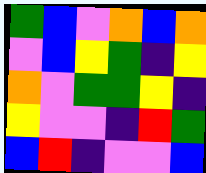[["green", "blue", "violet", "orange", "blue", "orange"], ["violet", "blue", "yellow", "green", "indigo", "yellow"], ["orange", "violet", "green", "green", "yellow", "indigo"], ["yellow", "violet", "violet", "indigo", "red", "green"], ["blue", "red", "indigo", "violet", "violet", "blue"]]